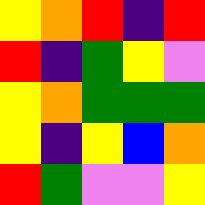[["yellow", "orange", "red", "indigo", "red"], ["red", "indigo", "green", "yellow", "violet"], ["yellow", "orange", "green", "green", "green"], ["yellow", "indigo", "yellow", "blue", "orange"], ["red", "green", "violet", "violet", "yellow"]]